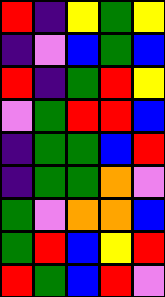[["red", "indigo", "yellow", "green", "yellow"], ["indigo", "violet", "blue", "green", "blue"], ["red", "indigo", "green", "red", "yellow"], ["violet", "green", "red", "red", "blue"], ["indigo", "green", "green", "blue", "red"], ["indigo", "green", "green", "orange", "violet"], ["green", "violet", "orange", "orange", "blue"], ["green", "red", "blue", "yellow", "red"], ["red", "green", "blue", "red", "violet"]]